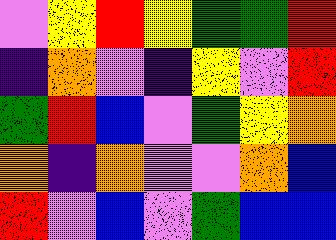[["violet", "yellow", "red", "yellow", "green", "green", "red"], ["indigo", "orange", "violet", "indigo", "yellow", "violet", "red"], ["green", "red", "blue", "violet", "green", "yellow", "orange"], ["orange", "indigo", "orange", "violet", "violet", "orange", "blue"], ["red", "violet", "blue", "violet", "green", "blue", "blue"]]